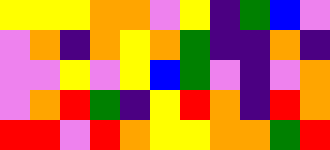[["yellow", "yellow", "yellow", "orange", "orange", "violet", "yellow", "indigo", "green", "blue", "violet"], ["violet", "orange", "indigo", "orange", "yellow", "orange", "green", "indigo", "indigo", "orange", "indigo"], ["violet", "violet", "yellow", "violet", "yellow", "blue", "green", "violet", "indigo", "violet", "orange"], ["violet", "orange", "red", "green", "indigo", "yellow", "red", "orange", "indigo", "red", "orange"], ["red", "red", "violet", "red", "orange", "yellow", "yellow", "orange", "orange", "green", "red"]]